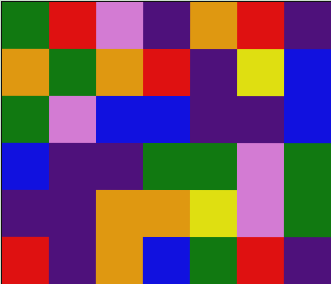[["green", "red", "violet", "indigo", "orange", "red", "indigo"], ["orange", "green", "orange", "red", "indigo", "yellow", "blue"], ["green", "violet", "blue", "blue", "indigo", "indigo", "blue"], ["blue", "indigo", "indigo", "green", "green", "violet", "green"], ["indigo", "indigo", "orange", "orange", "yellow", "violet", "green"], ["red", "indigo", "orange", "blue", "green", "red", "indigo"]]